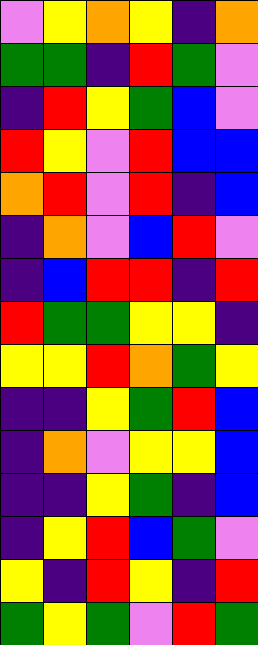[["violet", "yellow", "orange", "yellow", "indigo", "orange"], ["green", "green", "indigo", "red", "green", "violet"], ["indigo", "red", "yellow", "green", "blue", "violet"], ["red", "yellow", "violet", "red", "blue", "blue"], ["orange", "red", "violet", "red", "indigo", "blue"], ["indigo", "orange", "violet", "blue", "red", "violet"], ["indigo", "blue", "red", "red", "indigo", "red"], ["red", "green", "green", "yellow", "yellow", "indigo"], ["yellow", "yellow", "red", "orange", "green", "yellow"], ["indigo", "indigo", "yellow", "green", "red", "blue"], ["indigo", "orange", "violet", "yellow", "yellow", "blue"], ["indigo", "indigo", "yellow", "green", "indigo", "blue"], ["indigo", "yellow", "red", "blue", "green", "violet"], ["yellow", "indigo", "red", "yellow", "indigo", "red"], ["green", "yellow", "green", "violet", "red", "green"]]